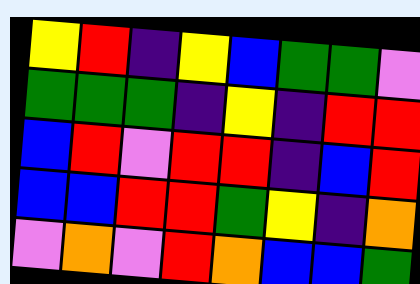[["yellow", "red", "indigo", "yellow", "blue", "green", "green", "violet"], ["green", "green", "green", "indigo", "yellow", "indigo", "red", "red"], ["blue", "red", "violet", "red", "red", "indigo", "blue", "red"], ["blue", "blue", "red", "red", "green", "yellow", "indigo", "orange"], ["violet", "orange", "violet", "red", "orange", "blue", "blue", "green"]]